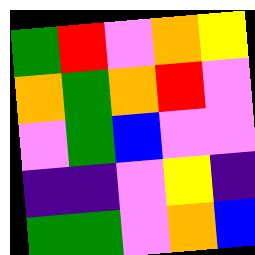[["green", "red", "violet", "orange", "yellow"], ["orange", "green", "orange", "red", "violet"], ["violet", "green", "blue", "violet", "violet"], ["indigo", "indigo", "violet", "yellow", "indigo"], ["green", "green", "violet", "orange", "blue"]]